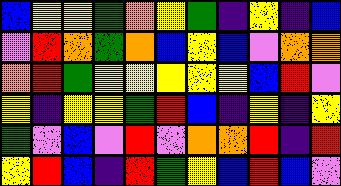[["blue", "yellow", "yellow", "green", "orange", "yellow", "green", "indigo", "yellow", "indigo", "blue"], ["violet", "red", "orange", "green", "orange", "blue", "yellow", "blue", "violet", "orange", "orange"], ["orange", "red", "green", "yellow", "yellow", "yellow", "yellow", "yellow", "blue", "red", "violet"], ["yellow", "indigo", "yellow", "yellow", "green", "red", "blue", "indigo", "yellow", "indigo", "yellow"], ["green", "violet", "blue", "violet", "red", "violet", "orange", "orange", "red", "indigo", "red"], ["yellow", "red", "blue", "indigo", "red", "green", "yellow", "blue", "red", "blue", "violet"]]